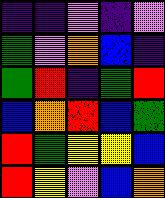[["indigo", "indigo", "violet", "indigo", "violet"], ["green", "violet", "orange", "blue", "indigo"], ["green", "red", "indigo", "green", "red"], ["blue", "orange", "red", "blue", "green"], ["red", "green", "yellow", "yellow", "blue"], ["red", "yellow", "violet", "blue", "orange"]]